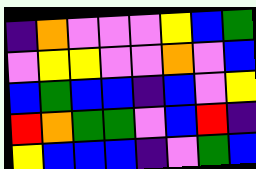[["indigo", "orange", "violet", "violet", "violet", "yellow", "blue", "green"], ["violet", "yellow", "yellow", "violet", "violet", "orange", "violet", "blue"], ["blue", "green", "blue", "blue", "indigo", "blue", "violet", "yellow"], ["red", "orange", "green", "green", "violet", "blue", "red", "indigo"], ["yellow", "blue", "blue", "blue", "indigo", "violet", "green", "blue"]]